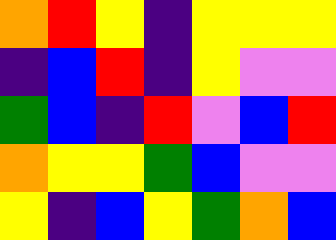[["orange", "red", "yellow", "indigo", "yellow", "yellow", "yellow"], ["indigo", "blue", "red", "indigo", "yellow", "violet", "violet"], ["green", "blue", "indigo", "red", "violet", "blue", "red"], ["orange", "yellow", "yellow", "green", "blue", "violet", "violet"], ["yellow", "indigo", "blue", "yellow", "green", "orange", "blue"]]